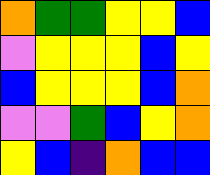[["orange", "green", "green", "yellow", "yellow", "blue"], ["violet", "yellow", "yellow", "yellow", "blue", "yellow"], ["blue", "yellow", "yellow", "yellow", "blue", "orange"], ["violet", "violet", "green", "blue", "yellow", "orange"], ["yellow", "blue", "indigo", "orange", "blue", "blue"]]